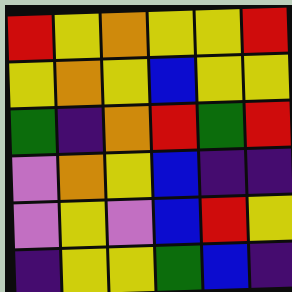[["red", "yellow", "orange", "yellow", "yellow", "red"], ["yellow", "orange", "yellow", "blue", "yellow", "yellow"], ["green", "indigo", "orange", "red", "green", "red"], ["violet", "orange", "yellow", "blue", "indigo", "indigo"], ["violet", "yellow", "violet", "blue", "red", "yellow"], ["indigo", "yellow", "yellow", "green", "blue", "indigo"]]